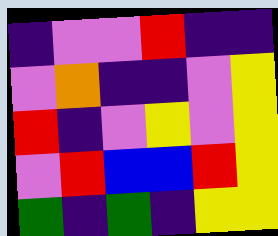[["indigo", "violet", "violet", "red", "indigo", "indigo"], ["violet", "orange", "indigo", "indigo", "violet", "yellow"], ["red", "indigo", "violet", "yellow", "violet", "yellow"], ["violet", "red", "blue", "blue", "red", "yellow"], ["green", "indigo", "green", "indigo", "yellow", "yellow"]]